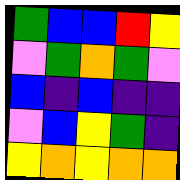[["green", "blue", "blue", "red", "yellow"], ["violet", "green", "orange", "green", "violet"], ["blue", "indigo", "blue", "indigo", "indigo"], ["violet", "blue", "yellow", "green", "indigo"], ["yellow", "orange", "yellow", "orange", "orange"]]